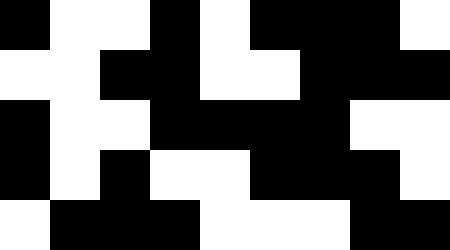[["black", "white", "white", "black", "white", "black", "black", "black", "white"], ["white", "white", "black", "black", "white", "white", "black", "black", "black"], ["black", "white", "white", "black", "black", "black", "black", "white", "white"], ["black", "white", "black", "white", "white", "black", "black", "black", "white"], ["white", "black", "black", "black", "white", "white", "white", "black", "black"]]